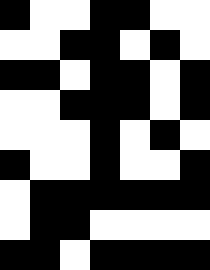[["black", "white", "white", "black", "black", "white", "white"], ["white", "white", "black", "black", "white", "black", "white"], ["black", "black", "white", "black", "black", "white", "black"], ["white", "white", "black", "black", "black", "white", "black"], ["white", "white", "white", "black", "white", "black", "white"], ["black", "white", "white", "black", "white", "white", "black"], ["white", "black", "black", "black", "black", "black", "black"], ["white", "black", "black", "white", "white", "white", "white"], ["black", "black", "white", "black", "black", "black", "black"]]